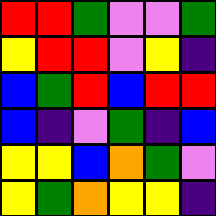[["red", "red", "green", "violet", "violet", "green"], ["yellow", "red", "red", "violet", "yellow", "indigo"], ["blue", "green", "red", "blue", "red", "red"], ["blue", "indigo", "violet", "green", "indigo", "blue"], ["yellow", "yellow", "blue", "orange", "green", "violet"], ["yellow", "green", "orange", "yellow", "yellow", "indigo"]]